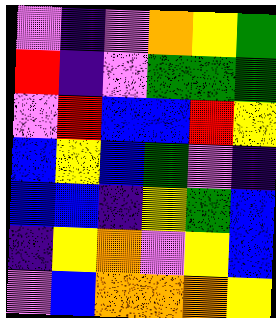[["violet", "indigo", "violet", "orange", "yellow", "green"], ["red", "indigo", "violet", "green", "green", "green"], ["violet", "red", "blue", "blue", "red", "yellow"], ["blue", "yellow", "blue", "green", "violet", "indigo"], ["blue", "blue", "indigo", "yellow", "green", "blue"], ["indigo", "yellow", "orange", "violet", "yellow", "blue"], ["violet", "blue", "orange", "orange", "orange", "yellow"]]